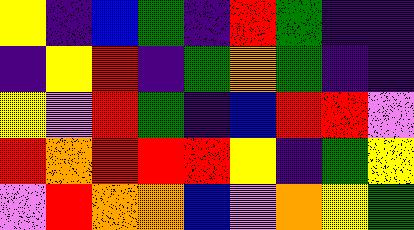[["yellow", "indigo", "blue", "green", "indigo", "red", "green", "indigo", "indigo"], ["indigo", "yellow", "red", "indigo", "green", "orange", "green", "indigo", "indigo"], ["yellow", "violet", "red", "green", "indigo", "blue", "red", "red", "violet"], ["red", "orange", "red", "red", "red", "yellow", "indigo", "green", "yellow"], ["violet", "red", "orange", "orange", "blue", "violet", "orange", "yellow", "green"]]